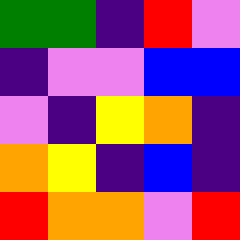[["green", "green", "indigo", "red", "violet"], ["indigo", "violet", "violet", "blue", "blue"], ["violet", "indigo", "yellow", "orange", "indigo"], ["orange", "yellow", "indigo", "blue", "indigo"], ["red", "orange", "orange", "violet", "red"]]